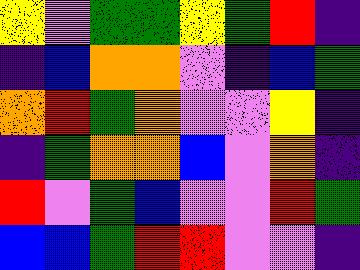[["yellow", "violet", "green", "green", "yellow", "green", "red", "indigo"], ["indigo", "blue", "orange", "orange", "violet", "indigo", "blue", "green"], ["orange", "red", "green", "orange", "violet", "violet", "yellow", "indigo"], ["indigo", "green", "orange", "orange", "blue", "violet", "orange", "indigo"], ["red", "violet", "green", "blue", "violet", "violet", "red", "green"], ["blue", "blue", "green", "red", "red", "violet", "violet", "indigo"]]